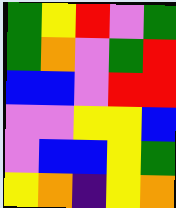[["green", "yellow", "red", "violet", "green"], ["green", "orange", "violet", "green", "red"], ["blue", "blue", "violet", "red", "red"], ["violet", "violet", "yellow", "yellow", "blue"], ["violet", "blue", "blue", "yellow", "green"], ["yellow", "orange", "indigo", "yellow", "orange"]]